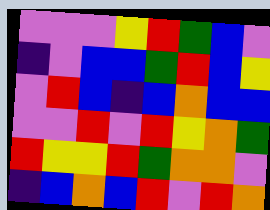[["violet", "violet", "violet", "yellow", "red", "green", "blue", "violet"], ["indigo", "violet", "blue", "blue", "green", "red", "blue", "yellow"], ["violet", "red", "blue", "indigo", "blue", "orange", "blue", "blue"], ["violet", "violet", "red", "violet", "red", "yellow", "orange", "green"], ["red", "yellow", "yellow", "red", "green", "orange", "orange", "violet"], ["indigo", "blue", "orange", "blue", "red", "violet", "red", "orange"]]